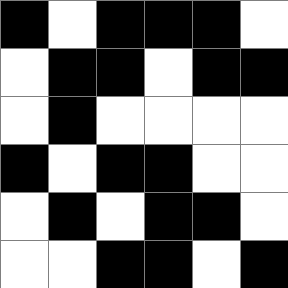[["black", "white", "black", "black", "black", "white"], ["white", "black", "black", "white", "black", "black"], ["white", "black", "white", "white", "white", "white"], ["black", "white", "black", "black", "white", "white"], ["white", "black", "white", "black", "black", "white"], ["white", "white", "black", "black", "white", "black"]]